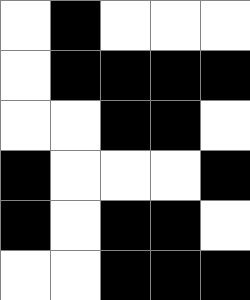[["white", "black", "white", "white", "white"], ["white", "black", "black", "black", "black"], ["white", "white", "black", "black", "white"], ["black", "white", "white", "white", "black"], ["black", "white", "black", "black", "white"], ["white", "white", "black", "black", "black"]]